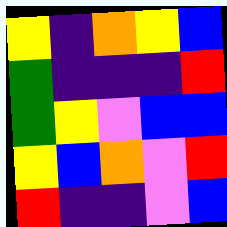[["yellow", "indigo", "orange", "yellow", "blue"], ["green", "indigo", "indigo", "indigo", "red"], ["green", "yellow", "violet", "blue", "blue"], ["yellow", "blue", "orange", "violet", "red"], ["red", "indigo", "indigo", "violet", "blue"]]